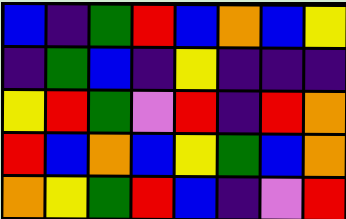[["blue", "indigo", "green", "red", "blue", "orange", "blue", "yellow"], ["indigo", "green", "blue", "indigo", "yellow", "indigo", "indigo", "indigo"], ["yellow", "red", "green", "violet", "red", "indigo", "red", "orange"], ["red", "blue", "orange", "blue", "yellow", "green", "blue", "orange"], ["orange", "yellow", "green", "red", "blue", "indigo", "violet", "red"]]